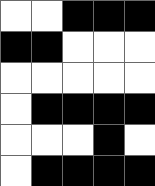[["white", "white", "black", "black", "black"], ["black", "black", "white", "white", "white"], ["white", "white", "white", "white", "white"], ["white", "black", "black", "black", "black"], ["white", "white", "white", "black", "white"], ["white", "black", "black", "black", "black"]]